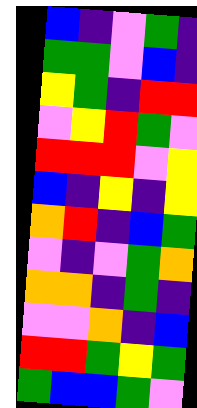[["blue", "indigo", "violet", "green", "indigo"], ["green", "green", "violet", "blue", "indigo"], ["yellow", "green", "indigo", "red", "red"], ["violet", "yellow", "red", "green", "violet"], ["red", "red", "red", "violet", "yellow"], ["blue", "indigo", "yellow", "indigo", "yellow"], ["orange", "red", "indigo", "blue", "green"], ["violet", "indigo", "violet", "green", "orange"], ["orange", "orange", "indigo", "green", "indigo"], ["violet", "violet", "orange", "indigo", "blue"], ["red", "red", "green", "yellow", "green"], ["green", "blue", "blue", "green", "violet"]]